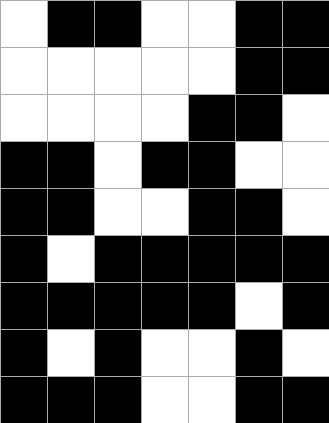[["white", "black", "black", "white", "white", "black", "black"], ["white", "white", "white", "white", "white", "black", "black"], ["white", "white", "white", "white", "black", "black", "white"], ["black", "black", "white", "black", "black", "white", "white"], ["black", "black", "white", "white", "black", "black", "white"], ["black", "white", "black", "black", "black", "black", "black"], ["black", "black", "black", "black", "black", "white", "black"], ["black", "white", "black", "white", "white", "black", "white"], ["black", "black", "black", "white", "white", "black", "black"]]